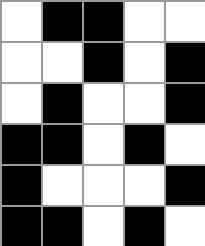[["white", "black", "black", "white", "white"], ["white", "white", "black", "white", "black"], ["white", "black", "white", "white", "black"], ["black", "black", "white", "black", "white"], ["black", "white", "white", "white", "black"], ["black", "black", "white", "black", "white"]]